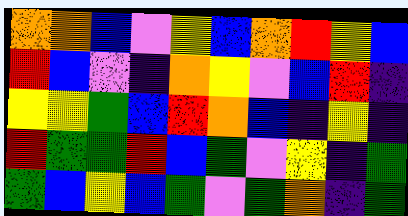[["orange", "orange", "blue", "violet", "yellow", "blue", "orange", "red", "yellow", "blue"], ["red", "blue", "violet", "indigo", "orange", "yellow", "violet", "blue", "red", "indigo"], ["yellow", "yellow", "green", "blue", "red", "orange", "blue", "indigo", "yellow", "indigo"], ["red", "green", "green", "red", "blue", "green", "violet", "yellow", "indigo", "green"], ["green", "blue", "yellow", "blue", "green", "violet", "green", "orange", "indigo", "green"]]